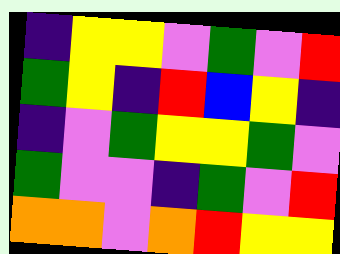[["indigo", "yellow", "yellow", "violet", "green", "violet", "red"], ["green", "yellow", "indigo", "red", "blue", "yellow", "indigo"], ["indigo", "violet", "green", "yellow", "yellow", "green", "violet"], ["green", "violet", "violet", "indigo", "green", "violet", "red"], ["orange", "orange", "violet", "orange", "red", "yellow", "yellow"]]